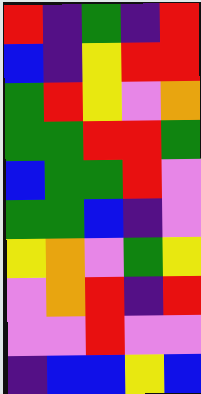[["red", "indigo", "green", "indigo", "red"], ["blue", "indigo", "yellow", "red", "red"], ["green", "red", "yellow", "violet", "orange"], ["green", "green", "red", "red", "green"], ["blue", "green", "green", "red", "violet"], ["green", "green", "blue", "indigo", "violet"], ["yellow", "orange", "violet", "green", "yellow"], ["violet", "orange", "red", "indigo", "red"], ["violet", "violet", "red", "violet", "violet"], ["indigo", "blue", "blue", "yellow", "blue"]]